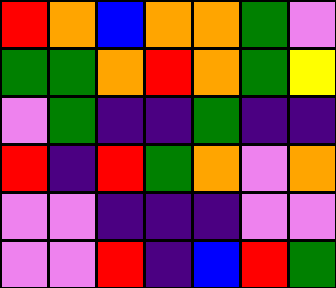[["red", "orange", "blue", "orange", "orange", "green", "violet"], ["green", "green", "orange", "red", "orange", "green", "yellow"], ["violet", "green", "indigo", "indigo", "green", "indigo", "indigo"], ["red", "indigo", "red", "green", "orange", "violet", "orange"], ["violet", "violet", "indigo", "indigo", "indigo", "violet", "violet"], ["violet", "violet", "red", "indigo", "blue", "red", "green"]]